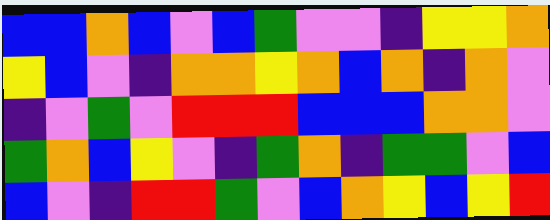[["blue", "blue", "orange", "blue", "violet", "blue", "green", "violet", "violet", "indigo", "yellow", "yellow", "orange"], ["yellow", "blue", "violet", "indigo", "orange", "orange", "yellow", "orange", "blue", "orange", "indigo", "orange", "violet"], ["indigo", "violet", "green", "violet", "red", "red", "red", "blue", "blue", "blue", "orange", "orange", "violet"], ["green", "orange", "blue", "yellow", "violet", "indigo", "green", "orange", "indigo", "green", "green", "violet", "blue"], ["blue", "violet", "indigo", "red", "red", "green", "violet", "blue", "orange", "yellow", "blue", "yellow", "red"]]